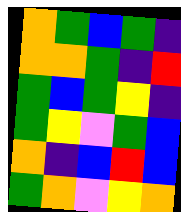[["orange", "green", "blue", "green", "indigo"], ["orange", "orange", "green", "indigo", "red"], ["green", "blue", "green", "yellow", "indigo"], ["green", "yellow", "violet", "green", "blue"], ["orange", "indigo", "blue", "red", "blue"], ["green", "orange", "violet", "yellow", "orange"]]